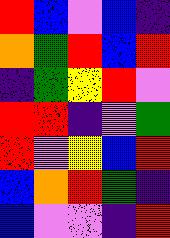[["red", "blue", "violet", "blue", "indigo"], ["orange", "green", "red", "blue", "red"], ["indigo", "green", "yellow", "red", "violet"], ["red", "red", "indigo", "violet", "green"], ["red", "violet", "yellow", "blue", "red"], ["blue", "orange", "red", "green", "indigo"], ["blue", "violet", "violet", "indigo", "red"]]